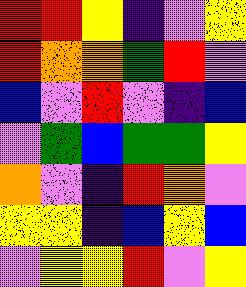[["red", "red", "yellow", "indigo", "violet", "yellow"], ["red", "orange", "orange", "green", "red", "violet"], ["blue", "violet", "red", "violet", "indigo", "blue"], ["violet", "green", "blue", "green", "green", "yellow"], ["orange", "violet", "indigo", "red", "orange", "violet"], ["yellow", "yellow", "indigo", "blue", "yellow", "blue"], ["violet", "yellow", "yellow", "red", "violet", "yellow"]]